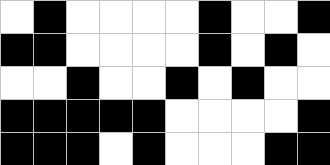[["white", "black", "white", "white", "white", "white", "black", "white", "white", "black"], ["black", "black", "white", "white", "white", "white", "black", "white", "black", "white"], ["white", "white", "black", "white", "white", "black", "white", "black", "white", "white"], ["black", "black", "black", "black", "black", "white", "white", "white", "white", "black"], ["black", "black", "black", "white", "black", "white", "white", "white", "black", "black"]]